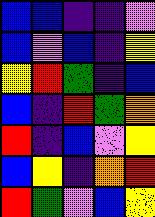[["blue", "blue", "indigo", "indigo", "violet"], ["blue", "violet", "blue", "indigo", "yellow"], ["yellow", "red", "green", "indigo", "blue"], ["blue", "indigo", "red", "green", "orange"], ["red", "indigo", "blue", "violet", "yellow"], ["blue", "yellow", "indigo", "orange", "red"], ["red", "green", "violet", "blue", "yellow"]]